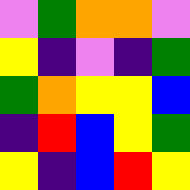[["violet", "green", "orange", "orange", "violet"], ["yellow", "indigo", "violet", "indigo", "green"], ["green", "orange", "yellow", "yellow", "blue"], ["indigo", "red", "blue", "yellow", "green"], ["yellow", "indigo", "blue", "red", "yellow"]]